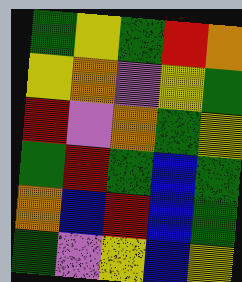[["green", "yellow", "green", "red", "orange"], ["yellow", "orange", "violet", "yellow", "green"], ["red", "violet", "orange", "green", "yellow"], ["green", "red", "green", "blue", "green"], ["orange", "blue", "red", "blue", "green"], ["green", "violet", "yellow", "blue", "yellow"]]